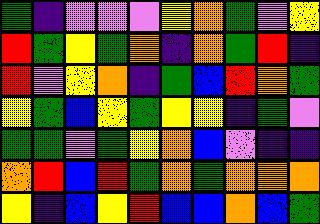[["green", "indigo", "violet", "violet", "violet", "yellow", "orange", "green", "violet", "yellow"], ["red", "green", "yellow", "green", "orange", "indigo", "orange", "green", "red", "indigo"], ["red", "violet", "yellow", "orange", "indigo", "green", "blue", "red", "orange", "green"], ["yellow", "green", "blue", "yellow", "green", "yellow", "yellow", "indigo", "green", "violet"], ["green", "green", "violet", "green", "yellow", "orange", "blue", "violet", "indigo", "indigo"], ["orange", "red", "blue", "red", "green", "orange", "green", "orange", "orange", "orange"], ["yellow", "indigo", "blue", "yellow", "red", "blue", "blue", "orange", "blue", "green"]]